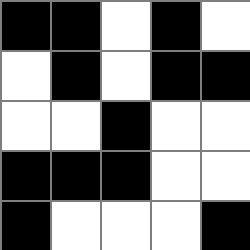[["black", "black", "white", "black", "white"], ["white", "black", "white", "black", "black"], ["white", "white", "black", "white", "white"], ["black", "black", "black", "white", "white"], ["black", "white", "white", "white", "black"]]